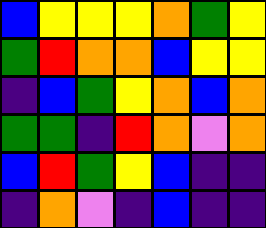[["blue", "yellow", "yellow", "yellow", "orange", "green", "yellow"], ["green", "red", "orange", "orange", "blue", "yellow", "yellow"], ["indigo", "blue", "green", "yellow", "orange", "blue", "orange"], ["green", "green", "indigo", "red", "orange", "violet", "orange"], ["blue", "red", "green", "yellow", "blue", "indigo", "indigo"], ["indigo", "orange", "violet", "indigo", "blue", "indigo", "indigo"]]